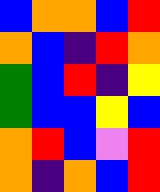[["blue", "orange", "orange", "blue", "red"], ["orange", "blue", "indigo", "red", "orange"], ["green", "blue", "red", "indigo", "yellow"], ["green", "blue", "blue", "yellow", "blue"], ["orange", "red", "blue", "violet", "red"], ["orange", "indigo", "orange", "blue", "red"]]